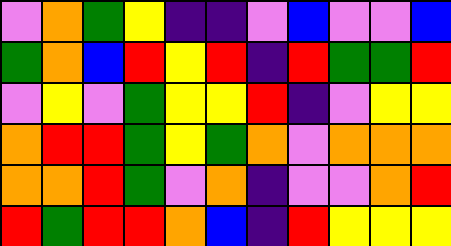[["violet", "orange", "green", "yellow", "indigo", "indigo", "violet", "blue", "violet", "violet", "blue"], ["green", "orange", "blue", "red", "yellow", "red", "indigo", "red", "green", "green", "red"], ["violet", "yellow", "violet", "green", "yellow", "yellow", "red", "indigo", "violet", "yellow", "yellow"], ["orange", "red", "red", "green", "yellow", "green", "orange", "violet", "orange", "orange", "orange"], ["orange", "orange", "red", "green", "violet", "orange", "indigo", "violet", "violet", "orange", "red"], ["red", "green", "red", "red", "orange", "blue", "indigo", "red", "yellow", "yellow", "yellow"]]